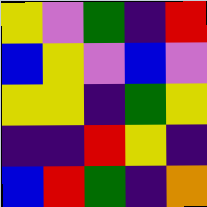[["yellow", "violet", "green", "indigo", "red"], ["blue", "yellow", "violet", "blue", "violet"], ["yellow", "yellow", "indigo", "green", "yellow"], ["indigo", "indigo", "red", "yellow", "indigo"], ["blue", "red", "green", "indigo", "orange"]]